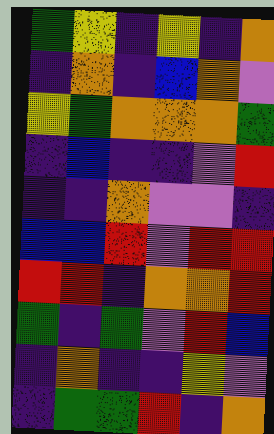[["green", "yellow", "indigo", "yellow", "indigo", "orange"], ["indigo", "orange", "indigo", "blue", "orange", "violet"], ["yellow", "green", "orange", "orange", "orange", "green"], ["indigo", "blue", "indigo", "indigo", "violet", "red"], ["indigo", "indigo", "orange", "violet", "violet", "indigo"], ["blue", "blue", "red", "violet", "red", "red"], ["red", "red", "indigo", "orange", "orange", "red"], ["green", "indigo", "green", "violet", "red", "blue"], ["indigo", "orange", "indigo", "indigo", "yellow", "violet"], ["indigo", "green", "green", "red", "indigo", "orange"]]